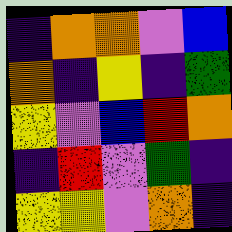[["indigo", "orange", "orange", "violet", "blue"], ["orange", "indigo", "yellow", "indigo", "green"], ["yellow", "violet", "blue", "red", "orange"], ["indigo", "red", "violet", "green", "indigo"], ["yellow", "yellow", "violet", "orange", "indigo"]]